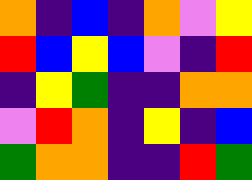[["orange", "indigo", "blue", "indigo", "orange", "violet", "yellow"], ["red", "blue", "yellow", "blue", "violet", "indigo", "red"], ["indigo", "yellow", "green", "indigo", "indigo", "orange", "orange"], ["violet", "red", "orange", "indigo", "yellow", "indigo", "blue"], ["green", "orange", "orange", "indigo", "indigo", "red", "green"]]